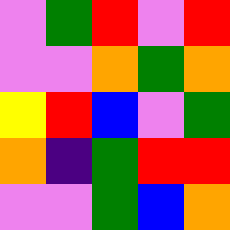[["violet", "green", "red", "violet", "red"], ["violet", "violet", "orange", "green", "orange"], ["yellow", "red", "blue", "violet", "green"], ["orange", "indigo", "green", "red", "red"], ["violet", "violet", "green", "blue", "orange"]]